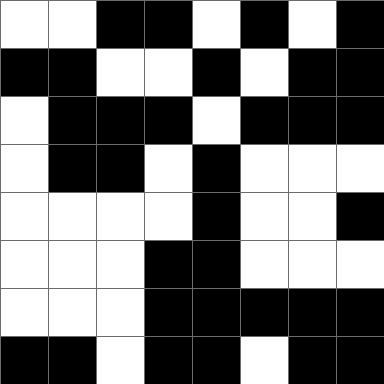[["white", "white", "black", "black", "white", "black", "white", "black"], ["black", "black", "white", "white", "black", "white", "black", "black"], ["white", "black", "black", "black", "white", "black", "black", "black"], ["white", "black", "black", "white", "black", "white", "white", "white"], ["white", "white", "white", "white", "black", "white", "white", "black"], ["white", "white", "white", "black", "black", "white", "white", "white"], ["white", "white", "white", "black", "black", "black", "black", "black"], ["black", "black", "white", "black", "black", "white", "black", "black"]]